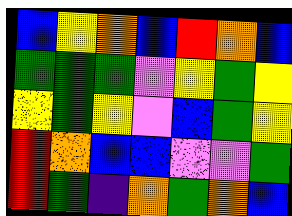[["blue", "yellow", "orange", "blue", "red", "orange", "blue"], ["green", "green", "green", "violet", "yellow", "green", "yellow"], ["yellow", "green", "yellow", "violet", "blue", "green", "yellow"], ["red", "orange", "blue", "blue", "violet", "violet", "green"], ["red", "green", "indigo", "orange", "green", "orange", "blue"]]